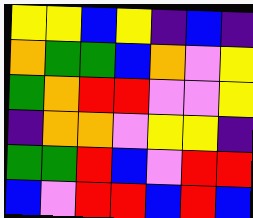[["yellow", "yellow", "blue", "yellow", "indigo", "blue", "indigo"], ["orange", "green", "green", "blue", "orange", "violet", "yellow"], ["green", "orange", "red", "red", "violet", "violet", "yellow"], ["indigo", "orange", "orange", "violet", "yellow", "yellow", "indigo"], ["green", "green", "red", "blue", "violet", "red", "red"], ["blue", "violet", "red", "red", "blue", "red", "blue"]]